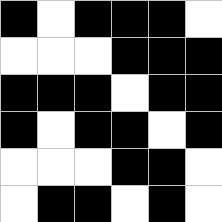[["black", "white", "black", "black", "black", "white"], ["white", "white", "white", "black", "black", "black"], ["black", "black", "black", "white", "black", "black"], ["black", "white", "black", "black", "white", "black"], ["white", "white", "white", "black", "black", "white"], ["white", "black", "black", "white", "black", "white"]]